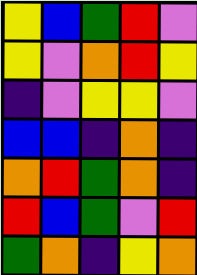[["yellow", "blue", "green", "red", "violet"], ["yellow", "violet", "orange", "red", "yellow"], ["indigo", "violet", "yellow", "yellow", "violet"], ["blue", "blue", "indigo", "orange", "indigo"], ["orange", "red", "green", "orange", "indigo"], ["red", "blue", "green", "violet", "red"], ["green", "orange", "indigo", "yellow", "orange"]]